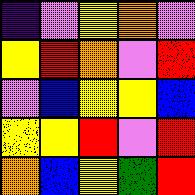[["indigo", "violet", "yellow", "orange", "violet"], ["yellow", "red", "orange", "violet", "red"], ["violet", "blue", "yellow", "yellow", "blue"], ["yellow", "yellow", "red", "violet", "red"], ["orange", "blue", "yellow", "green", "red"]]